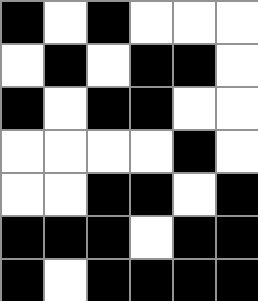[["black", "white", "black", "white", "white", "white"], ["white", "black", "white", "black", "black", "white"], ["black", "white", "black", "black", "white", "white"], ["white", "white", "white", "white", "black", "white"], ["white", "white", "black", "black", "white", "black"], ["black", "black", "black", "white", "black", "black"], ["black", "white", "black", "black", "black", "black"]]